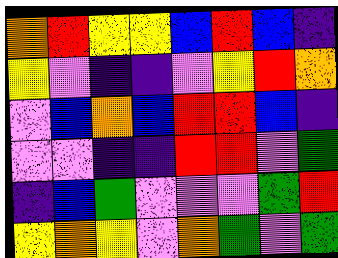[["orange", "red", "yellow", "yellow", "blue", "red", "blue", "indigo"], ["yellow", "violet", "indigo", "indigo", "violet", "yellow", "red", "orange"], ["violet", "blue", "orange", "blue", "red", "red", "blue", "indigo"], ["violet", "violet", "indigo", "indigo", "red", "red", "violet", "green"], ["indigo", "blue", "green", "violet", "violet", "violet", "green", "red"], ["yellow", "orange", "yellow", "violet", "orange", "green", "violet", "green"]]